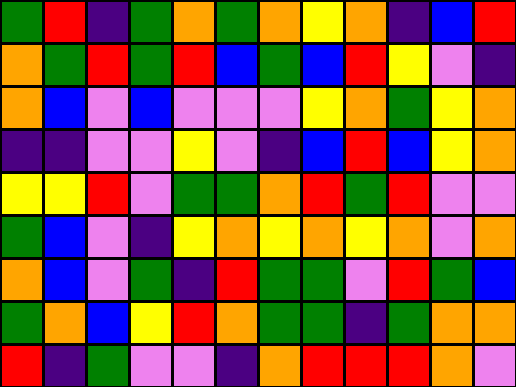[["green", "red", "indigo", "green", "orange", "green", "orange", "yellow", "orange", "indigo", "blue", "red"], ["orange", "green", "red", "green", "red", "blue", "green", "blue", "red", "yellow", "violet", "indigo"], ["orange", "blue", "violet", "blue", "violet", "violet", "violet", "yellow", "orange", "green", "yellow", "orange"], ["indigo", "indigo", "violet", "violet", "yellow", "violet", "indigo", "blue", "red", "blue", "yellow", "orange"], ["yellow", "yellow", "red", "violet", "green", "green", "orange", "red", "green", "red", "violet", "violet"], ["green", "blue", "violet", "indigo", "yellow", "orange", "yellow", "orange", "yellow", "orange", "violet", "orange"], ["orange", "blue", "violet", "green", "indigo", "red", "green", "green", "violet", "red", "green", "blue"], ["green", "orange", "blue", "yellow", "red", "orange", "green", "green", "indigo", "green", "orange", "orange"], ["red", "indigo", "green", "violet", "violet", "indigo", "orange", "red", "red", "red", "orange", "violet"]]